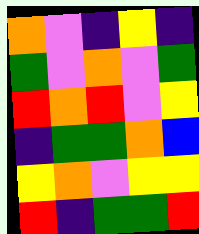[["orange", "violet", "indigo", "yellow", "indigo"], ["green", "violet", "orange", "violet", "green"], ["red", "orange", "red", "violet", "yellow"], ["indigo", "green", "green", "orange", "blue"], ["yellow", "orange", "violet", "yellow", "yellow"], ["red", "indigo", "green", "green", "red"]]